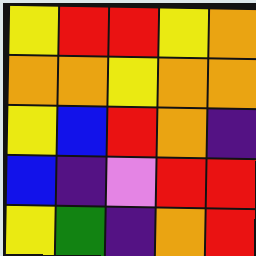[["yellow", "red", "red", "yellow", "orange"], ["orange", "orange", "yellow", "orange", "orange"], ["yellow", "blue", "red", "orange", "indigo"], ["blue", "indigo", "violet", "red", "red"], ["yellow", "green", "indigo", "orange", "red"]]